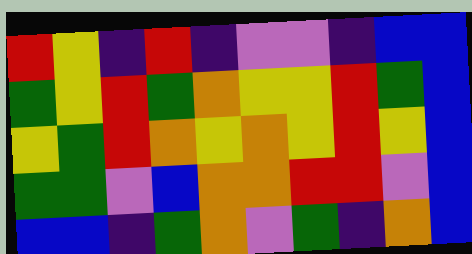[["red", "yellow", "indigo", "red", "indigo", "violet", "violet", "indigo", "blue", "blue"], ["green", "yellow", "red", "green", "orange", "yellow", "yellow", "red", "green", "blue"], ["yellow", "green", "red", "orange", "yellow", "orange", "yellow", "red", "yellow", "blue"], ["green", "green", "violet", "blue", "orange", "orange", "red", "red", "violet", "blue"], ["blue", "blue", "indigo", "green", "orange", "violet", "green", "indigo", "orange", "blue"]]